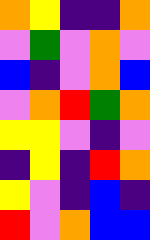[["orange", "yellow", "indigo", "indigo", "orange"], ["violet", "green", "violet", "orange", "violet"], ["blue", "indigo", "violet", "orange", "blue"], ["violet", "orange", "red", "green", "orange"], ["yellow", "yellow", "violet", "indigo", "violet"], ["indigo", "yellow", "indigo", "red", "orange"], ["yellow", "violet", "indigo", "blue", "indigo"], ["red", "violet", "orange", "blue", "blue"]]